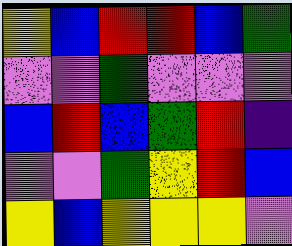[["yellow", "blue", "red", "red", "blue", "green"], ["violet", "violet", "green", "violet", "violet", "violet"], ["blue", "red", "blue", "green", "red", "indigo"], ["violet", "violet", "green", "yellow", "red", "blue"], ["yellow", "blue", "yellow", "yellow", "yellow", "violet"]]